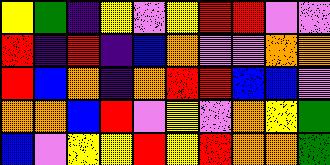[["yellow", "green", "indigo", "yellow", "violet", "yellow", "red", "red", "violet", "violet"], ["red", "indigo", "red", "indigo", "blue", "orange", "violet", "violet", "orange", "orange"], ["red", "blue", "orange", "indigo", "orange", "red", "red", "blue", "blue", "violet"], ["orange", "orange", "blue", "red", "violet", "yellow", "violet", "orange", "yellow", "green"], ["blue", "violet", "yellow", "yellow", "red", "yellow", "red", "orange", "orange", "green"]]